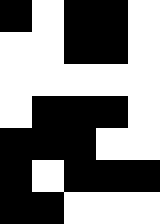[["black", "white", "black", "black", "white"], ["white", "white", "black", "black", "white"], ["white", "white", "white", "white", "white"], ["white", "black", "black", "black", "white"], ["black", "black", "black", "white", "white"], ["black", "white", "black", "black", "black"], ["black", "black", "white", "white", "white"]]